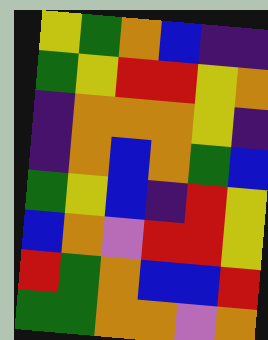[["yellow", "green", "orange", "blue", "indigo", "indigo"], ["green", "yellow", "red", "red", "yellow", "orange"], ["indigo", "orange", "orange", "orange", "yellow", "indigo"], ["indigo", "orange", "blue", "orange", "green", "blue"], ["green", "yellow", "blue", "indigo", "red", "yellow"], ["blue", "orange", "violet", "red", "red", "yellow"], ["red", "green", "orange", "blue", "blue", "red"], ["green", "green", "orange", "orange", "violet", "orange"]]